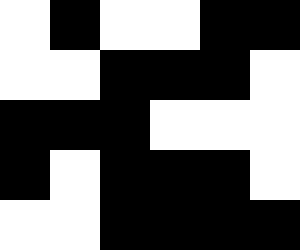[["white", "black", "white", "white", "black", "black"], ["white", "white", "black", "black", "black", "white"], ["black", "black", "black", "white", "white", "white"], ["black", "white", "black", "black", "black", "white"], ["white", "white", "black", "black", "black", "black"]]